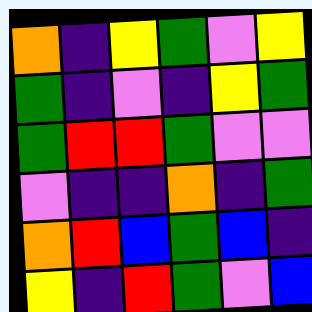[["orange", "indigo", "yellow", "green", "violet", "yellow"], ["green", "indigo", "violet", "indigo", "yellow", "green"], ["green", "red", "red", "green", "violet", "violet"], ["violet", "indigo", "indigo", "orange", "indigo", "green"], ["orange", "red", "blue", "green", "blue", "indigo"], ["yellow", "indigo", "red", "green", "violet", "blue"]]